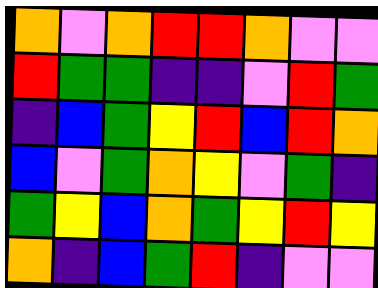[["orange", "violet", "orange", "red", "red", "orange", "violet", "violet"], ["red", "green", "green", "indigo", "indigo", "violet", "red", "green"], ["indigo", "blue", "green", "yellow", "red", "blue", "red", "orange"], ["blue", "violet", "green", "orange", "yellow", "violet", "green", "indigo"], ["green", "yellow", "blue", "orange", "green", "yellow", "red", "yellow"], ["orange", "indigo", "blue", "green", "red", "indigo", "violet", "violet"]]